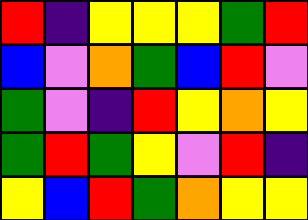[["red", "indigo", "yellow", "yellow", "yellow", "green", "red"], ["blue", "violet", "orange", "green", "blue", "red", "violet"], ["green", "violet", "indigo", "red", "yellow", "orange", "yellow"], ["green", "red", "green", "yellow", "violet", "red", "indigo"], ["yellow", "blue", "red", "green", "orange", "yellow", "yellow"]]